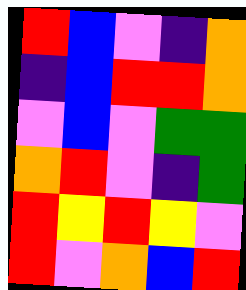[["red", "blue", "violet", "indigo", "orange"], ["indigo", "blue", "red", "red", "orange"], ["violet", "blue", "violet", "green", "green"], ["orange", "red", "violet", "indigo", "green"], ["red", "yellow", "red", "yellow", "violet"], ["red", "violet", "orange", "blue", "red"]]